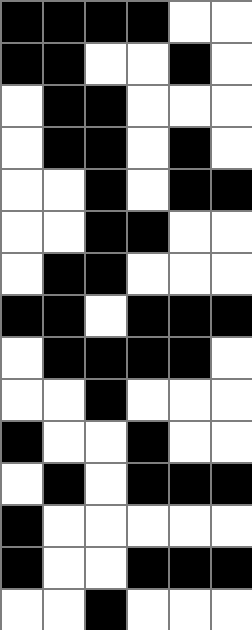[["black", "black", "black", "black", "white", "white"], ["black", "black", "white", "white", "black", "white"], ["white", "black", "black", "white", "white", "white"], ["white", "black", "black", "white", "black", "white"], ["white", "white", "black", "white", "black", "black"], ["white", "white", "black", "black", "white", "white"], ["white", "black", "black", "white", "white", "white"], ["black", "black", "white", "black", "black", "black"], ["white", "black", "black", "black", "black", "white"], ["white", "white", "black", "white", "white", "white"], ["black", "white", "white", "black", "white", "white"], ["white", "black", "white", "black", "black", "black"], ["black", "white", "white", "white", "white", "white"], ["black", "white", "white", "black", "black", "black"], ["white", "white", "black", "white", "white", "white"]]